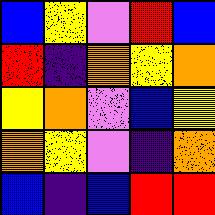[["blue", "yellow", "violet", "red", "blue"], ["red", "indigo", "orange", "yellow", "orange"], ["yellow", "orange", "violet", "blue", "yellow"], ["orange", "yellow", "violet", "indigo", "orange"], ["blue", "indigo", "blue", "red", "red"]]